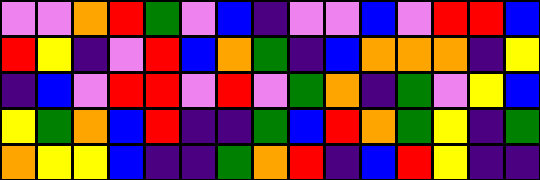[["violet", "violet", "orange", "red", "green", "violet", "blue", "indigo", "violet", "violet", "blue", "violet", "red", "red", "blue"], ["red", "yellow", "indigo", "violet", "red", "blue", "orange", "green", "indigo", "blue", "orange", "orange", "orange", "indigo", "yellow"], ["indigo", "blue", "violet", "red", "red", "violet", "red", "violet", "green", "orange", "indigo", "green", "violet", "yellow", "blue"], ["yellow", "green", "orange", "blue", "red", "indigo", "indigo", "green", "blue", "red", "orange", "green", "yellow", "indigo", "green"], ["orange", "yellow", "yellow", "blue", "indigo", "indigo", "green", "orange", "red", "indigo", "blue", "red", "yellow", "indigo", "indigo"]]